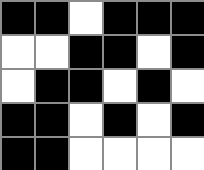[["black", "black", "white", "black", "black", "black"], ["white", "white", "black", "black", "white", "black"], ["white", "black", "black", "white", "black", "white"], ["black", "black", "white", "black", "white", "black"], ["black", "black", "white", "white", "white", "white"]]